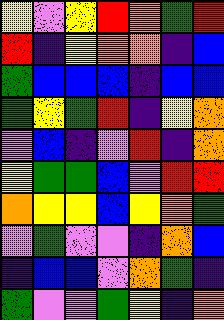[["yellow", "violet", "yellow", "red", "orange", "green", "red"], ["red", "indigo", "yellow", "orange", "orange", "indigo", "blue"], ["green", "blue", "blue", "blue", "indigo", "blue", "blue"], ["green", "yellow", "green", "red", "indigo", "yellow", "orange"], ["violet", "blue", "indigo", "violet", "red", "indigo", "orange"], ["yellow", "green", "green", "blue", "violet", "red", "red"], ["orange", "yellow", "yellow", "blue", "yellow", "orange", "green"], ["violet", "green", "violet", "violet", "indigo", "orange", "blue"], ["indigo", "blue", "blue", "violet", "orange", "green", "indigo"], ["green", "violet", "violet", "green", "yellow", "indigo", "orange"]]